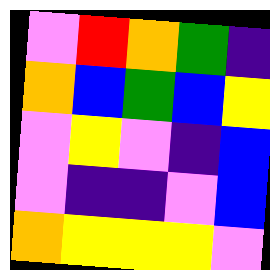[["violet", "red", "orange", "green", "indigo"], ["orange", "blue", "green", "blue", "yellow"], ["violet", "yellow", "violet", "indigo", "blue"], ["violet", "indigo", "indigo", "violet", "blue"], ["orange", "yellow", "yellow", "yellow", "violet"]]